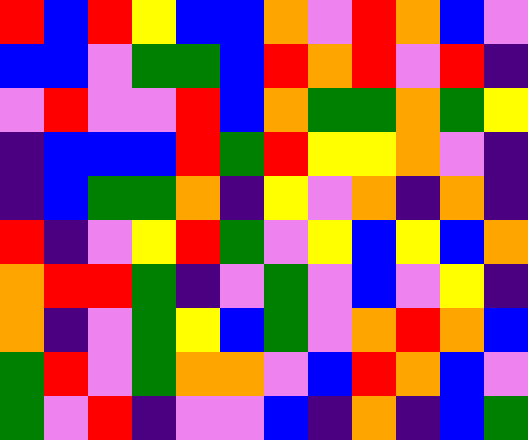[["red", "blue", "red", "yellow", "blue", "blue", "orange", "violet", "red", "orange", "blue", "violet"], ["blue", "blue", "violet", "green", "green", "blue", "red", "orange", "red", "violet", "red", "indigo"], ["violet", "red", "violet", "violet", "red", "blue", "orange", "green", "green", "orange", "green", "yellow"], ["indigo", "blue", "blue", "blue", "red", "green", "red", "yellow", "yellow", "orange", "violet", "indigo"], ["indigo", "blue", "green", "green", "orange", "indigo", "yellow", "violet", "orange", "indigo", "orange", "indigo"], ["red", "indigo", "violet", "yellow", "red", "green", "violet", "yellow", "blue", "yellow", "blue", "orange"], ["orange", "red", "red", "green", "indigo", "violet", "green", "violet", "blue", "violet", "yellow", "indigo"], ["orange", "indigo", "violet", "green", "yellow", "blue", "green", "violet", "orange", "red", "orange", "blue"], ["green", "red", "violet", "green", "orange", "orange", "violet", "blue", "red", "orange", "blue", "violet"], ["green", "violet", "red", "indigo", "violet", "violet", "blue", "indigo", "orange", "indigo", "blue", "green"]]